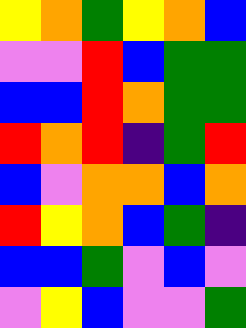[["yellow", "orange", "green", "yellow", "orange", "blue"], ["violet", "violet", "red", "blue", "green", "green"], ["blue", "blue", "red", "orange", "green", "green"], ["red", "orange", "red", "indigo", "green", "red"], ["blue", "violet", "orange", "orange", "blue", "orange"], ["red", "yellow", "orange", "blue", "green", "indigo"], ["blue", "blue", "green", "violet", "blue", "violet"], ["violet", "yellow", "blue", "violet", "violet", "green"]]